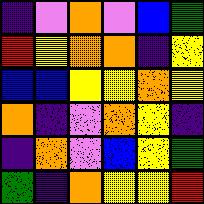[["indigo", "violet", "orange", "violet", "blue", "green"], ["red", "yellow", "orange", "orange", "indigo", "yellow"], ["blue", "blue", "yellow", "yellow", "orange", "yellow"], ["orange", "indigo", "violet", "orange", "yellow", "indigo"], ["indigo", "orange", "violet", "blue", "yellow", "green"], ["green", "indigo", "orange", "yellow", "yellow", "red"]]